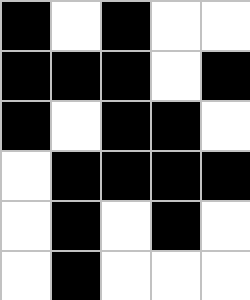[["black", "white", "black", "white", "white"], ["black", "black", "black", "white", "black"], ["black", "white", "black", "black", "white"], ["white", "black", "black", "black", "black"], ["white", "black", "white", "black", "white"], ["white", "black", "white", "white", "white"]]